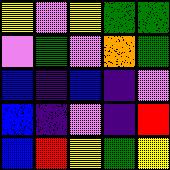[["yellow", "violet", "yellow", "green", "green"], ["violet", "green", "violet", "orange", "green"], ["blue", "indigo", "blue", "indigo", "violet"], ["blue", "indigo", "violet", "indigo", "red"], ["blue", "red", "yellow", "green", "yellow"]]